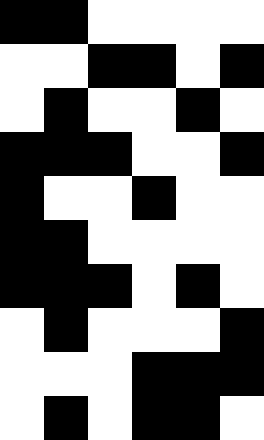[["black", "black", "white", "white", "white", "white"], ["white", "white", "black", "black", "white", "black"], ["white", "black", "white", "white", "black", "white"], ["black", "black", "black", "white", "white", "black"], ["black", "white", "white", "black", "white", "white"], ["black", "black", "white", "white", "white", "white"], ["black", "black", "black", "white", "black", "white"], ["white", "black", "white", "white", "white", "black"], ["white", "white", "white", "black", "black", "black"], ["white", "black", "white", "black", "black", "white"]]